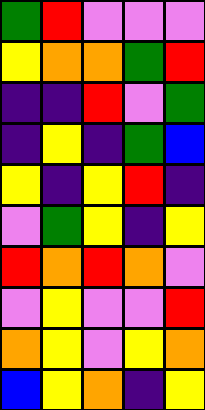[["green", "red", "violet", "violet", "violet"], ["yellow", "orange", "orange", "green", "red"], ["indigo", "indigo", "red", "violet", "green"], ["indigo", "yellow", "indigo", "green", "blue"], ["yellow", "indigo", "yellow", "red", "indigo"], ["violet", "green", "yellow", "indigo", "yellow"], ["red", "orange", "red", "orange", "violet"], ["violet", "yellow", "violet", "violet", "red"], ["orange", "yellow", "violet", "yellow", "orange"], ["blue", "yellow", "orange", "indigo", "yellow"]]